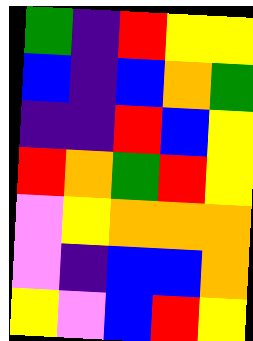[["green", "indigo", "red", "yellow", "yellow"], ["blue", "indigo", "blue", "orange", "green"], ["indigo", "indigo", "red", "blue", "yellow"], ["red", "orange", "green", "red", "yellow"], ["violet", "yellow", "orange", "orange", "orange"], ["violet", "indigo", "blue", "blue", "orange"], ["yellow", "violet", "blue", "red", "yellow"]]